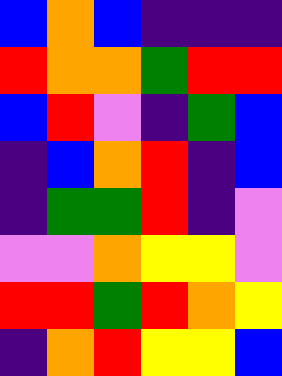[["blue", "orange", "blue", "indigo", "indigo", "indigo"], ["red", "orange", "orange", "green", "red", "red"], ["blue", "red", "violet", "indigo", "green", "blue"], ["indigo", "blue", "orange", "red", "indigo", "blue"], ["indigo", "green", "green", "red", "indigo", "violet"], ["violet", "violet", "orange", "yellow", "yellow", "violet"], ["red", "red", "green", "red", "orange", "yellow"], ["indigo", "orange", "red", "yellow", "yellow", "blue"]]